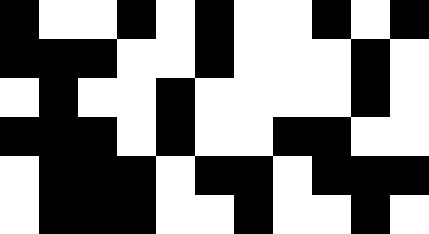[["black", "white", "white", "black", "white", "black", "white", "white", "black", "white", "black"], ["black", "black", "black", "white", "white", "black", "white", "white", "white", "black", "white"], ["white", "black", "white", "white", "black", "white", "white", "white", "white", "black", "white"], ["black", "black", "black", "white", "black", "white", "white", "black", "black", "white", "white"], ["white", "black", "black", "black", "white", "black", "black", "white", "black", "black", "black"], ["white", "black", "black", "black", "white", "white", "black", "white", "white", "black", "white"]]